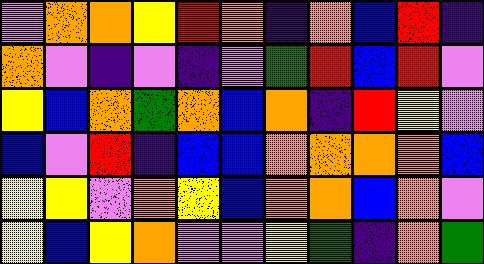[["violet", "orange", "orange", "yellow", "red", "orange", "indigo", "orange", "blue", "red", "indigo"], ["orange", "violet", "indigo", "violet", "indigo", "violet", "green", "red", "blue", "red", "violet"], ["yellow", "blue", "orange", "green", "orange", "blue", "orange", "indigo", "red", "yellow", "violet"], ["blue", "violet", "red", "indigo", "blue", "blue", "orange", "orange", "orange", "orange", "blue"], ["yellow", "yellow", "violet", "orange", "yellow", "blue", "orange", "orange", "blue", "orange", "violet"], ["yellow", "blue", "yellow", "orange", "violet", "violet", "yellow", "green", "indigo", "orange", "green"]]